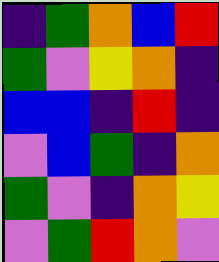[["indigo", "green", "orange", "blue", "red"], ["green", "violet", "yellow", "orange", "indigo"], ["blue", "blue", "indigo", "red", "indigo"], ["violet", "blue", "green", "indigo", "orange"], ["green", "violet", "indigo", "orange", "yellow"], ["violet", "green", "red", "orange", "violet"]]